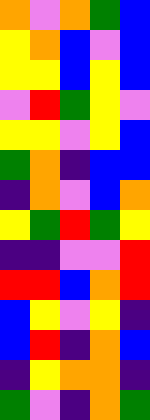[["orange", "violet", "orange", "green", "blue"], ["yellow", "orange", "blue", "violet", "blue"], ["yellow", "yellow", "blue", "yellow", "blue"], ["violet", "red", "green", "yellow", "violet"], ["yellow", "yellow", "violet", "yellow", "blue"], ["green", "orange", "indigo", "blue", "blue"], ["indigo", "orange", "violet", "blue", "orange"], ["yellow", "green", "red", "green", "yellow"], ["indigo", "indigo", "violet", "violet", "red"], ["red", "red", "blue", "orange", "red"], ["blue", "yellow", "violet", "yellow", "indigo"], ["blue", "red", "indigo", "orange", "blue"], ["indigo", "yellow", "orange", "orange", "indigo"], ["green", "violet", "indigo", "orange", "green"]]